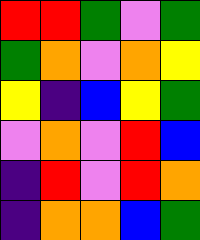[["red", "red", "green", "violet", "green"], ["green", "orange", "violet", "orange", "yellow"], ["yellow", "indigo", "blue", "yellow", "green"], ["violet", "orange", "violet", "red", "blue"], ["indigo", "red", "violet", "red", "orange"], ["indigo", "orange", "orange", "blue", "green"]]